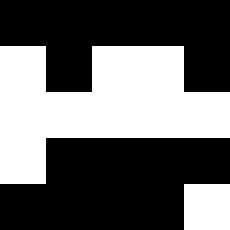[["black", "black", "black", "black", "black"], ["white", "black", "white", "white", "black"], ["white", "white", "white", "white", "white"], ["white", "black", "black", "black", "black"], ["black", "black", "black", "black", "white"]]